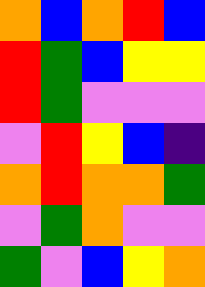[["orange", "blue", "orange", "red", "blue"], ["red", "green", "blue", "yellow", "yellow"], ["red", "green", "violet", "violet", "violet"], ["violet", "red", "yellow", "blue", "indigo"], ["orange", "red", "orange", "orange", "green"], ["violet", "green", "orange", "violet", "violet"], ["green", "violet", "blue", "yellow", "orange"]]